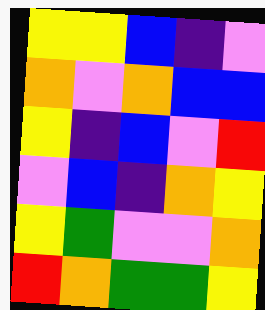[["yellow", "yellow", "blue", "indigo", "violet"], ["orange", "violet", "orange", "blue", "blue"], ["yellow", "indigo", "blue", "violet", "red"], ["violet", "blue", "indigo", "orange", "yellow"], ["yellow", "green", "violet", "violet", "orange"], ["red", "orange", "green", "green", "yellow"]]